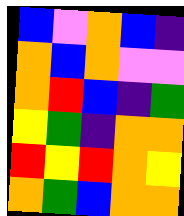[["blue", "violet", "orange", "blue", "indigo"], ["orange", "blue", "orange", "violet", "violet"], ["orange", "red", "blue", "indigo", "green"], ["yellow", "green", "indigo", "orange", "orange"], ["red", "yellow", "red", "orange", "yellow"], ["orange", "green", "blue", "orange", "orange"]]